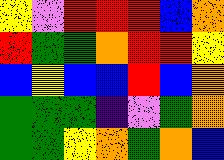[["yellow", "violet", "red", "red", "red", "blue", "orange"], ["red", "green", "green", "orange", "red", "red", "yellow"], ["blue", "yellow", "blue", "blue", "red", "blue", "orange"], ["green", "green", "green", "indigo", "violet", "green", "orange"], ["green", "green", "yellow", "orange", "green", "orange", "blue"]]